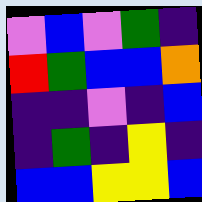[["violet", "blue", "violet", "green", "indigo"], ["red", "green", "blue", "blue", "orange"], ["indigo", "indigo", "violet", "indigo", "blue"], ["indigo", "green", "indigo", "yellow", "indigo"], ["blue", "blue", "yellow", "yellow", "blue"]]